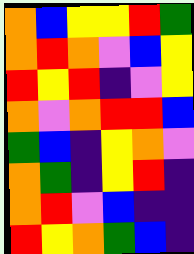[["orange", "blue", "yellow", "yellow", "red", "green"], ["orange", "red", "orange", "violet", "blue", "yellow"], ["red", "yellow", "red", "indigo", "violet", "yellow"], ["orange", "violet", "orange", "red", "red", "blue"], ["green", "blue", "indigo", "yellow", "orange", "violet"], ["orange", "green", "indigo", "yellow", "red", "indigo"], ["orange", "red", "violet", "blue", "indigo", "indigo"], ["red", "yellow", "orange", "green", "blue", "indigo"]]